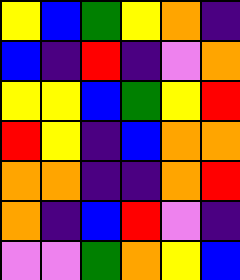[["yellow", "blue", "green", "yellow", "orange", "indigo"], ["blue", "indigo", "red", "indigo", "violet", "orange"], ["yellow", "yellow", "blue", "green", "yellow", "red"], ["red", "yellow", "indigo", "blue", "orange", "orange"], ["orange", "orange", "indigo", "indigo", "orange", "red"], ["orange", "indigo", "blue", "red", "violet", "indigo"], ["violet", "violet", "green", "orange", "yellow", "blue"]]